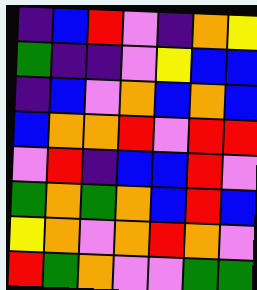[["indigo", "blue", "red", "violet", "indigo", "orange", "yellow"], ["green", "indigo", "indigo", "violet", "yellow", "blue", "blue"], ["indigo", "blue", "violet", "orange", "blue", "orange", "blue"], ["blue", "orange", "orange", "red", "violet", "red", "red"], ["violet", "red", "indigo", "blue", "blue", "red", "violet"], ["green", "orange", "green", "orange", "blue", "red", "blue"], ["yellow", "orange", "violet", "orange", "red", "orange", "violet"], ["red", "green", "orange", "violet", "violet", "green", "green"]]